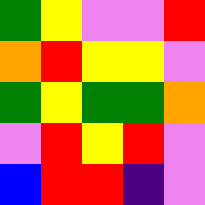[["green", "yellow", "violet", "violet", "red"], ["orange", "red", "yellow", "yellow", "violet"], ["green", "yellow", "green", "green", "orange"], ["violet", "red", "yellow", "red", "violet"], ["blue", "red", "red", "indigo", "violet"]]